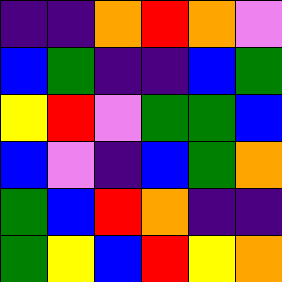[["indigo", "indigo", "orange", "red", "orange", "violet"], ["blue", "green", "indigo", "indigo", "blue", "green"], ["yellow", "red", "violet", "green", "green", "blue"], ["blue", "violet", "indigo", "blue", "green", "orange"], ["green", "blue", "red", "orange", "indigo", "indigo"], ["green", "yellow", "blue", "red", "yellow", "orange"]]